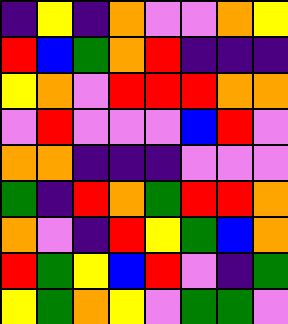[["indigo", "yellow", "indigo", "orange", "violet", "violet", "orange", "yellow"], ["red", "blue", "green", "orange", "red", "indigo", "indigo", "indigo"], ["yellow", "orange", "violet", "red", "red", "red", "orange", "orange"], ["violet", "red", "violet", "violet", "violet", "blue", "red", "violet"], ["orange", "orange", "indigo", "indigo", "indigo", "violet", "violet", "violet"], ["green", "indigo", "red", "orange", "green", "red", "red", "orange"], ["orange", "violet", "indigo", "red", "yellow", "green", "blue", "orange"], ["red", "green", "yellow", "blue", "red", "violet", "indigo", "green"], ["yellow", "green", "orange", "yellow", "violet", "green", "green", "violet"]]